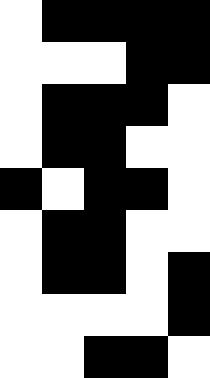[["white", "black", "black", "black", "black"], ["white", "white", "white", "black", "black"], ["white", "black", "black", "black", "white"], ["white", "black", "black", "white", "white"], ["black", "white", "black", "black", "white"], ["white", "black", "black", "white", "white"], ["white", "black", "black", "white", "black"], ["white", "white", "white", "white", "black"], ["white", "white", "black", "black", "white"]]